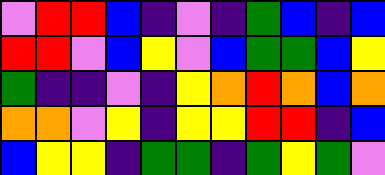[["violet", "red", "red", "blue", "indigo", "violet", "indigo", "green", "blue", "indigo", "blue"], ["red", "red", "violet", "blue", "yellow", "violet", "blue", "green", "green", "blue", "yellow"], ["green", "indigo", "indigo", "violet", "indigo", "yellow", "orange", "red", "orange", "blue", "orange"], ["orange", "orange", "violet", "yellow", "indigo", "yellow", "yellow", "red", "red", "indigo", "blue"], ["blue", "yellow", "yellow", "indigo", "green", "green", "indigo", "green", "yellow", "green", "violet"]]